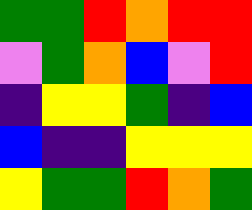[["green", "green", "red", "orange", "red", "red"], ["violet", "green", "orange", "blue", "violet", "red"], ["indigo", "yellow", "yellow", "green", "indigo", "blue"], ["blue", "indigo", "indigo", "yellow", "yellow", "yellow"], ["yellow", "green", "green", "red", "orange", "green"]]